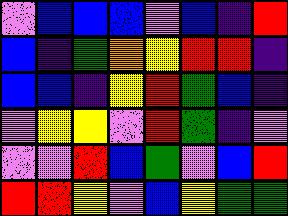[["violet", "blue", "blue", "blue", "violet", "blue", "indigo", "red"], ["blue", "indigo", "green", "orange", "yellow", "red", "red", "indigo"], ["blue", "blue", "indigo", "yellow", "red", "green", "blue", "indigo"], ["violet", "yellow", "yellow", "violet", "red", "green", "indigo", "violet"], ["violet", "violet", "red", "blue", "green", "violet", "blue", "red"], ["red", "red", "yellow", "violet", "blue", "yellow", "green", "green"]]